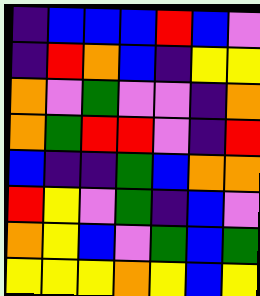[["indigo", "blue", "blue", "blue", "red", "blue", "violet"], ["indigo", "red", "orange", "blue", "indigo", "yellow", "yellow"], ["orange", "violet", "green", "violet", "violet", "indigo", "orange"], ["orange", "green", "red", "red", "violet", "indigo", "red"], ["blue", "indigo", "indigo", "green", "blue", "orange", "orange"], ["red", "yellow", "violet", "green", "indigo", "blue", "violet"], ["orange", "yellow", "blue", "violet", "green", "blue", "green"], ["yellow", "yellow", "yellow", "orange", "yellow", "blue", "yellow"]]